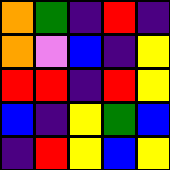[["orange", "green", "indigo", "red", "indigo"], ["orange", "violet", "blue", "indigo", "yellow"], ["red", "red", "indigo", "red", "yellow"], ["blue", "indigo", "yellow", "green", "blue"], ["indigo", "red", "yellow", "blue", "yellow"]]